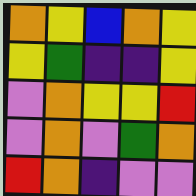[["orange", "yellow", "blue", "orange", "yellow"], ["yellow", "green", "indigo", "indigo", "yellow"], ["violet", "orange", "yellow", "yellow", "red"], ["violet", "orange", "violet", "green", "orange"], ["red", "orange", "indigo", "violet", "violet"]]